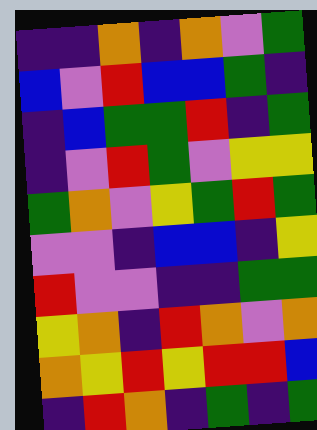[["indigo", "indigo", "orange", "indigo", "orange", "violet", "green"], ["blue", "violet", "red", "blue", "blue", "green", "indigo"], ["indigo", "blue", "green", "green", "red", "indigo", "green"], ["indigo", "violet", "red", "green", "violet", "yellow", "yellow"], ["green", "orange", "violet", "yellow", "green", "red", "green"], ["violet", "violet", "indigo", "blue", "blue", "indigo", "yellow"], ["red", "violet", "violet", "indigo", "indigo", "green", "green"], ["yellow", "orange", "indigo", "red", "orange", "violet", "orange"], ["orange", "yellow", "red", "yellow", "red", "red", "blue"], ["indigo", "red", "orange", "indigo", "green", "indigo", "green"]]